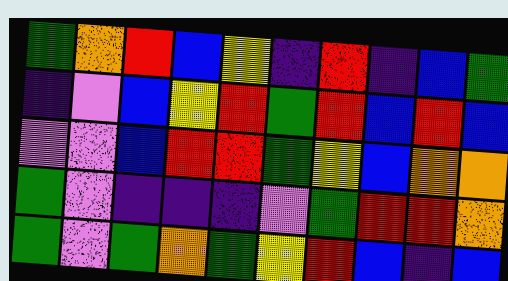[["green", "orange", "red", "blue", "yellow", "indigo", "red", "indigo", "blue", "green"], ["indigo", "violet", "blue", "yellow", "red", "green", "red", "blue", "red", "blue"], ["violet", "violet", "blue", "red", "red", "green", "yellow", "blue", "orange", "orange"], ["green", "violet", "indigo", "indigo", "indigo", "violet", "green", "red", "red", "orange"], ["green", "violet", "green", "orange", "green", "yellow", "red", "blue", "indigo", "blue"]]